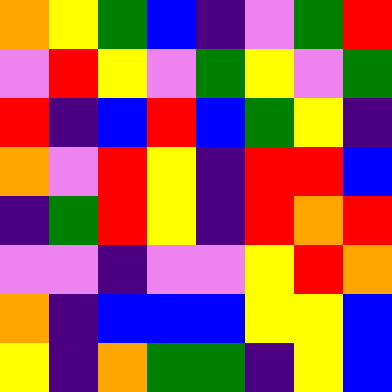[["orange", "yellow", "green", "blue", "indigo", "violet", "green", "red"], ["violet", "red", "yellow", "violet", "green", "yellow", "violet", "green"], ["red", "indigo", "blue", "red", "blue", "green", "yellow", "indigo"], ["orange", "violet", "red", "yellow", "indigo", "red", "red", "blue"], ["indigo", "green", "red", "yellow", "indigo", "red", "orange", "red"], ["violet", "violet", "indigo", "violet", "violet", "yellow", "red", "orange"], ["orange", "indigo", "blue", "blue", "blue", "yellow", "yellow", "blue"], ["yellow", "indigo", "orange", "green", "green", "indigo", "yellow", "blue"]]